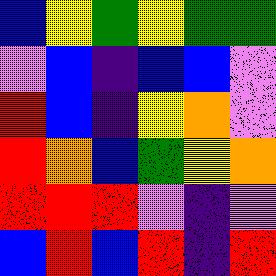[["blue", "yellow", "green", "yellow", "green", "green"], ["violet", "blue", "indigo", "blue", "blue", "violet"], ["red", "blue", "indigo", "yellow", "orange", "violet"], ["red", "orange", "blue", "green", "yellow", "orange"], ["red", "red", "red", "violet", "indigo", "violet"], ["blue", "red", "blue", "red", "indigo", "red"]]